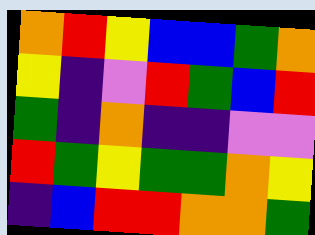[["orange", "red", "yellow", "blue", "blue", "green", "orange"], ["yellow", "indigo", "violet", "red", "green", "blue", "red"], ["green", "indigo", "orange", "indigo", "indigo", "violet", "violet"], ["red", "green", "yellow", "green", "green", "orange", "yellow"], ["indigo", "blue", "red", "red", "orange", "orange", "green"]]